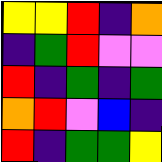[["yellow", "yellow", "red", "indigo", "orange"], ["indigo", "green", "red", "violet", "violet"], ["red", "indigo", "green", "indigo", "green"], ["orange", "red", "violet", "blue", "indigo"], ["red", "indigo", "green", "green", "yellow"]]